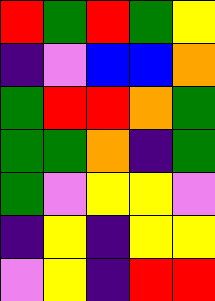[["red", "green", "red", "green", "yellow"], ["indigo", "violet", "blue", "blue", "orange"], ["green", "red", "red", "orange", "green"], ["green", "green", "orange", "indigo", "green"], ["green", "violet", "yellow", "yellow", "violet"], ["indigo", "yellow", "indigo", "yellow", "yellow"], ["violet", "yellow", "indigo", "red", "red"]]